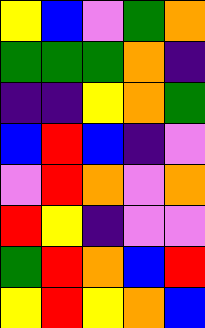[["yellow", "blue", "violet", "green", "orange"], ["green", "green", "green", "orange", "indigo"], ["indigo", "indigo", "yellow", "orange", "green"], ["blue", "red", "blue", "indigo", "violet"], ["violet", "red", "orange", "violet", "orange"], ["red", "yellow", "indigo", "violet", "violet"], ["green", "red", "orange", "blue", "red"], ["yellow", "red", "yellow", "orange", "blue"]]